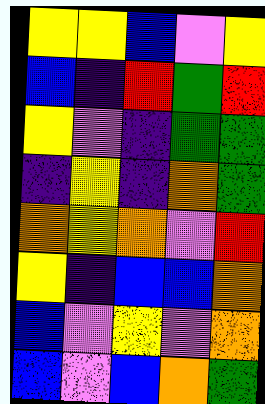[["yellow", "yellow", "blue", "violet", "yellow"], ["blue", "indigo", "red", "green", "red"], ["yellow", "violet", "indigo", "green", "green"], ["indigo", "yellow", "indigo", "orange", "green"], ["orange", "yellow", "orange", "violet", "red"], ["yellow", "indigo", "blue", "blue", "orange"], ["blue", "violet", "yellow", "violet", "orange"], ["blue", "violet", "blue", "orange", "green"]]